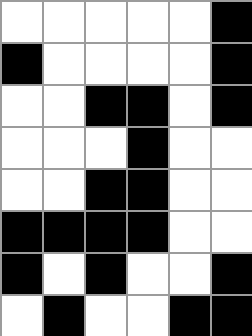[["white", "white", "white", "white", "white", "black"], ["black", "white", "white", "white", "white", "black"], ["white", "white", "black", "black", "white", "black"], ["white", "white", "white", "black", "white", "white"], ["white", "white", "black", "black", "white", "white"], ["black", "black", "black", "black", "white", "white"], ["black", "white", "black", "white", "white", "black"], ["white", "black", "white", "white", "black", "black"]]